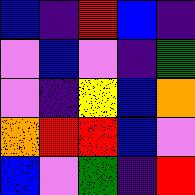[["blue", "indigo", "red", "blue", "indigo"], ["violet", "blue", "violet", "indigo", "green"], ["violet", "indigo", "yellow", "blue", "orange"], ["orange", "red", "red", "blue", "violet"], ["blue", "violet", "green", "indigo", "red"]]